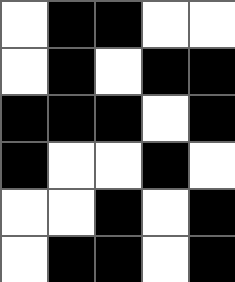[["white", "black", "black", "white", "white"], ["white", "black", "white", "black", "black"], ["black", "black", "black", "white", "black"], ["black", "white", "white", "black", "white"], ["white", "white", "black", "white", "black"], ["white", "black", "black", "white", "black"]]